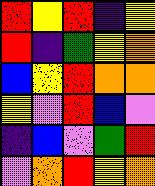[["red", "yellow", "red", "indigo", "yellow"], ["red", "indigo", "green", "yellow", "orange"], ["blue", "yellow", "red", "orange", "orange"], ["yellow", "violet", "red", "blue", "violet"], ["indigo", "blue", "violet", "green", "red"], ["violet", "orange", "red", "yellow", "orange"]]